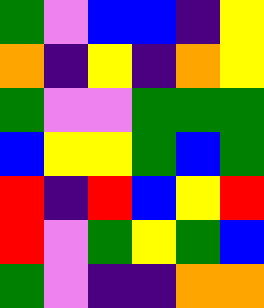[["green", "violet", "blue", "blue", "indigo", "yellow"], ["orange", "indigo", "yellow", "indigo", "orange", "yellow"], ["green", "violet", "violet", "green", "green", "green"], ["blue", "yellow", "yellow", "green", "blue", "green"], ["red", "indigo", "red", "blue", "yellow", "red"], ["red", "violet", "green", "yellow", "green", "blue"], ["green", "violet", "indigo", "indigo", "orange", "orange"]]